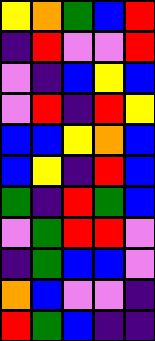[["yellow", "orange", "green", "blue", "red"], ["indigo", "red", "violet", "violet", "red"], ["violet", "indigo", "blue", "yellow", "blue"], ["violet", "red", "indigo", "red", "yellow"], ["blue", "blue", "yellow", "orange", "blue"], ["blue", "yellow", "indigo", "red", "blue"], ["green", "indigo", "red", "green", "blue"], ["violet", "green", "red", "red", "violet"], ["indigo", "green", "blue", "blue", "violet"], ["orange", "blue", "violet", "violet", "indigo"], ["red", "green", "blue", "indigo", "indigo"]]